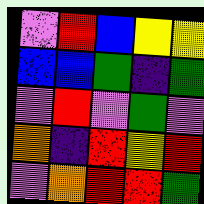[["violet", "red", "blue", "yellow", "yellow"], ["blue", "blue", "green", "indigo", "green"], ["violet", "red", "violet", "green", "violet"], ["orange", "indigo", "red", "yellow", "red"], ["violet", "orange", "red", "red", "green"]]